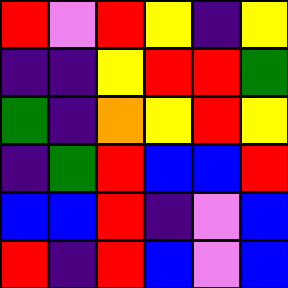[["red", "violet", "red", "yellow", "indigo", "yellow"], ["indigo", "indigo", "yellow", "red", "red", "green"], ["green", "indigo", "orange", "yellow", "red", "yellow"], ["indigo", "green", "red", "blue", "blue", "red"], ["blue", "blue", "red", "indigo", "violet", "blue"], ["red", "indigo", "red", "blue", "violet", "blue"]]